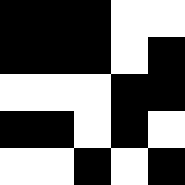[["black", "black", "black", "white", "white"], ["black", "black", "black", "white", "black"], ["white", "white", "white", "black", "black"], ["black", "black", "white", "black", "white"], ["white", "white", "black", "white", "black"]]